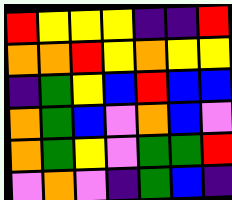[["red", "yellow", "yellow", "yellow", "indigo", "indigo", "red"], ["orange", "orange", "red", "yellow", "orange", "yellow", "yellow"], ["indigo", "green", "yellow", "blue", "red", "blue", "blue"], ["orange", "green", "blue", "violet", "orange", "blue", "violet"], ["orange", "green", "yellow", "violet", "green", "green", "red"], ["violet", "orange", "violet", "indigo", "green", "blue", "indigo"]]